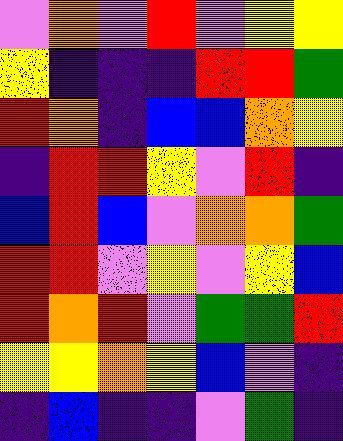[["violet", "orange", "violet", "red", "violet", "yellow", "yellow"], ["yellow", "indigo", "indigo", "indigo", "red", "red", "green"], ["red", "orange", "indigo", "blue", "blue", "orange", "yellow"], ["indigo", "red", "red", "yellow", "violet", "red", "indigo"], ["blue", "red", "blue", "violet", "orange", "orange", "green"], ["red", "red", "violet", "yellow", "violet", "yellow", "blue"], ["red", "orange", "red", "violet", "green", "green", "red"], ["yellow", "yellow", "orange", "yellow", "blue", "violet", "indigo"], ["indigo", "blue", "indigo", "indigo", "violet", "green", "indigo"]]